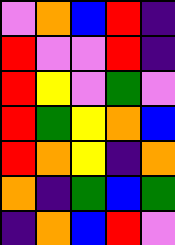[["violet", "orange", "blue", "red", "indigo"], ["red", "violet", "violet", "red", "indigo"], ["red", "yellow", "violet", "green", "violet"], ["red", "green", "yellow", "orange", "blue"], ["red", "orange", "yellow", "indigo", "orange"], ["orange", "indigo", "green", "blue", "green"], ["indigo", "orange", "blue", "red", "violet"]]